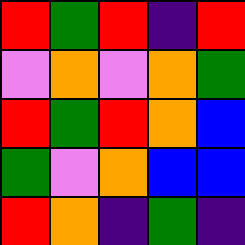[["red", "green", "red", "indigo", "red"], ["violet", "orange", "violet", "orange", "green"], ["red", "green", "red", "orange", "blue"], ["green", "violet", "orange", "blue", "blue"], ["red", "orange", "indigo", "green", "indigo"]]